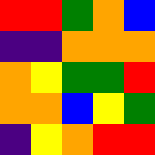[["red", "red", "green", "orange", "blue"], ["indigo", "indigo", "orange", "orange", "orange"], ["orange", "yellow", "green", "green", "red"], ["orange", "orange", "blue", "yellow", "green"], ["indigo", "yellow", "orange", "red", "red"]]